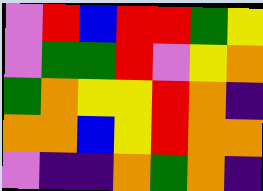[["violet", "red", "blue", "red", "red", "green", "yellow"], ["violet", "green", "green", "red", "violet", "yellow", "orange"], ["green", "orange", "yellow", "yellow", "red", "orange", "indigo"], ["orange", "orange", "blue", "yellow", "red", "orange", "orange"], ["violet", "indigo", "indigo", "orange", "green", "orange", "indigo"]]